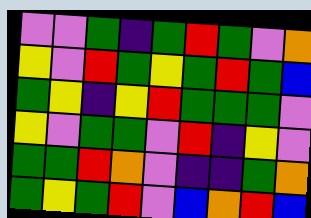[["violet", "violet", "green", "indigo", "green", "red", "green", "violet", "orange"], ["yellow", "violet", "red", "green", "yellow", "green", "red", "green", "blue"], ["green", "yellow", "indigo", "yellow", "red", "green", "green", "green", "violet"], ["yellow", "violet", "green", "green", "violet", "red", "indigo", "yellow", "violet"], ["green", "green", "red", "orange", "violet", "indigo", "indigo", "green", "orange"], ["green", "yellow", "green", "red", "violet", "blue", "orange", "red", "blue"]]